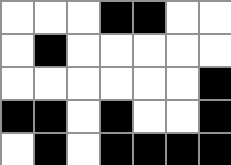[["white", "white", "white", "black", "black", "white", "white"], ["white", "black", "white", "white", "white", "white", "white"], ["white", "white", "white", "white", "white", "white", "black"], ["black", "black", "white", "black", "white", "white", "black"], ["white", "black", "white", "black", "black", "black", "black"]]